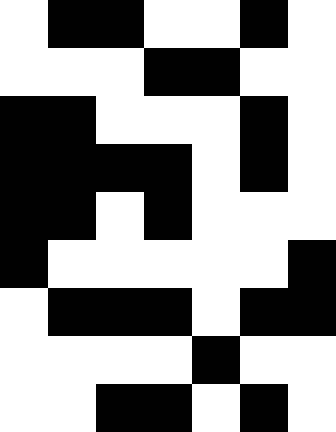[["white", "black", "black", "white", "white", "black", "white"], ["white", "white", "white", "black", "black", "white", "white"], ["black", "black", "white", "white", "white", "black", "white"], ["black", "black", "black", "black", "white", "black", "white"], ["black", "black", "white", "black", "white", "white", "white"], ["black", "white", "white", "white", "white", "white", "black"], ["white", "black", "black", "black", "white", "black", "black"], ["white", "white", "white", "white", "black", "white", "white"], ["white", "white", "black", "black", "white", "black", "white"]]